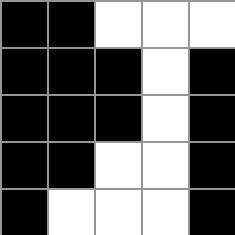[["black", "black", "white", "white", "white"], ["black", "black", "black", "white", "black"], ["black", "black", "black", "white", "black"], ["black", "black", "white", "white", "black"], ["black", "white", "white", "white", "black"]]